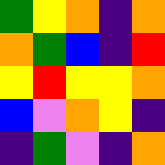[["green", "yellow", "orange", "indigo", "orange"], ["orange", "green", "blue", "indigo", "red"], ["yellow", "red", "yellow", "yellow", "orange"], ["blue", "violet", "orange", "yellow", "indigo"], ["indigo", "green", "violet", "indigo", "orange"]]